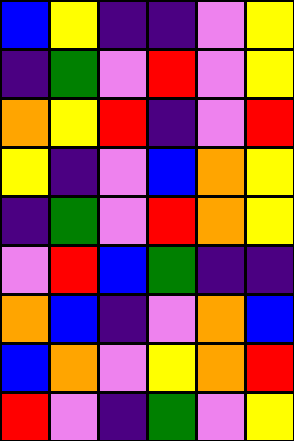[["blue", "yellow", "indigo", "indigo", "violet", "yellow"], ["indigo", "green", "violet", "red", "violet", "yellow"], ["orange", "yellow", "red", "indigo", "violet", "red"], ["yellow", "indigo", "violet", "blue", "orange", "yellow"], ["indigo", "green", "violet", "red", "orange", "yellow"], ["violet", "red", "blue", "green", "indigo", "indigo"], ["orange", "blue", "indigo", "violet", "orange", "blue"], ["blue", "orange", "violet", "yellow", "orange", "red"], ["red", "violet", "indigo", "green", "violet", "yellow"]]